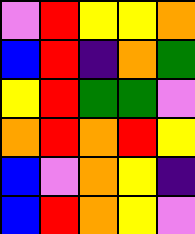[["violet", "red", "yellow", "yellow", "orange"], ["blue", "red", "indigo", "orange", "green"], ["yellow", "red", "green", "green", "violet"], ["orange", "red", "orange", "red", "yellow"], ["blue", "violet", "orange", "yellow", "indigo"], ["blue", "red", "orange", "yellow", "violet"]]